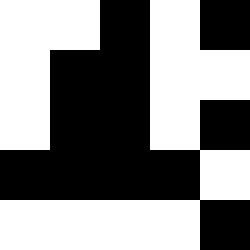[["white", "white", "black", "white", "black"], ["white", "black", "black", "white", "white"], ["white", "black", "black", "white", "black"], ["black", "black", "black", "black", "white"], ["white", "white", "white", "white", "black"]]